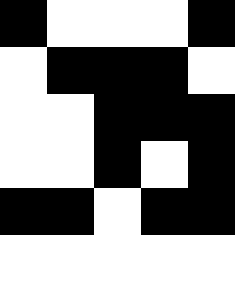[["black", "white", "white", "white", "black"], ["white", "black", "black", "black", "white"], ["white", "white", "black", "black", "black"], ["white", "white", "black", "white", "black"], ["black", "black", "white", "black", "black"], ["white", "white", "white", "white", "white"]]